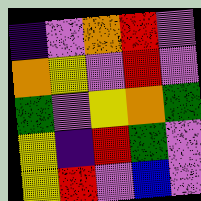[["indigo", "violet", "orange", "red", "violet"], ["orange", "yellow", "violet", "red", "violet"], ["green", "violet", "yellow", "orange", "green"], ["yellow", "indigo", "red", "green", "violet"], ["yellow", "red", "violet", "blue", "violet"]]